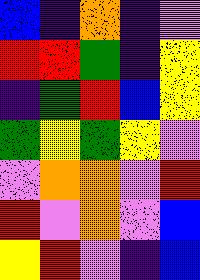[["blue", "indigo", "orange", "indigo", "violet"], ["red", "red", "green", "indigo", "yellow"], ["indigo", "green", "red", "blue", "yellow"], ["green", "yellow", "green", "yellow", "violet"], ["violet", "orange", "orange", "violet", "red"], ["red", "violet", "orange", "violet", "blue"], ["yellow", "red", "violet", "indigo", "blue"]]